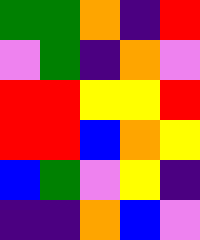[["green", "green", "orange", "indigo", "red"], ["violet", "green", "indigo", "orange", "violet"], ["red", "red", "yellow", "yellow", "red"], ["red", "red", "blue", "orange", "yellow"], ["blue", "green", "violet", "yellow", "indigo"], ["indigo", "indigo", "orange", "blue", "violet"]]